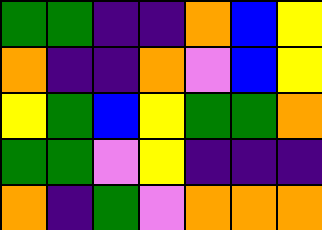[["green", "green", "indigo", "indigo", "orange", "blue", "yellow"], ["orange", "indigo", "indigo", "orange", "violet", "blue", "yellow"], ["yellow", "green", "blue", "yellow", "green", "green", "orange"], ["green", "green", "violet", "yellow", "indigo", "indigo", "indigo"], ["orange", "indigo", "green", "violet", "orange", "orange", "orange"]]